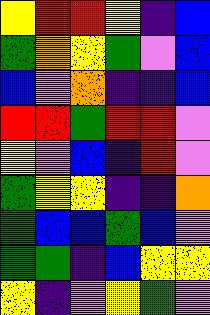[["yellow", "red", "red", "yellow", "indigo", "blue"], ["green", "orange", "yellow", "green", "violet", "blue"], ["blue", "violet", "orange", "indigo", "indigo", "blue"], ["red", "red", "green", "red", "red", "violet"], ["yellow", "violet", "blue", "indigo", "red", "violet"], ["green", "yellow", "yellow", "indigo", "indigo", "orange"], ["green", "blue", "blue", "green", "blue", "violet"], ["green", "green", "indigo", "blue", "yellow", "yellow"], ["yellow", "indigo", "violet", "yellow", "green", "violet"]]